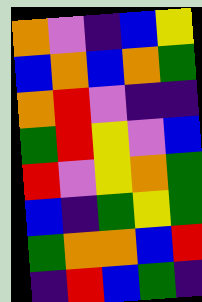[["orange", "violet", "indigo", "blue", "yellow"], ["blue", "orange", "blue", "orange", "green"], ["orange", "red", "violet", "indigo", "indigo"], ["green", "red", "yellow", "violet", "blue"], ["red", "violet", "yellow", "orange", "green"], ["blue", "indigo", "green", "yellow", "green"], ["green", "orange", "orange", "blue", "red"], ["indigo", "red", "blue", "green", "indigo"]]